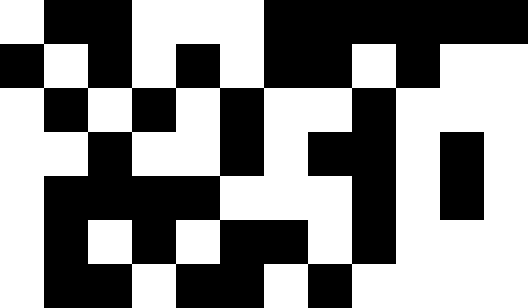[["white", "black", "black", "white", "white", "white", "black", "black", "black", "black", "black", "black"], ["black", "white", "black", "white", "black", "white", "black", "black", "white", "black", "white", "white"], ["white", "black", "white", "black", "white", "black", "white", "white", "black", "white", "white", "white"], ["white", "white", "black", "white", "white", "black", "white", "black", "black", "white", "black", "white"], ["white", "black", "black", "black", "black", "white", "white", "white", "black", "white", "black", "white"], ["white", "black", "white", "black", "white", "black", "black", "white", "black", "white", "white", "white"], ["white", "black", "black", "white", "black", "black", "white", "black", "white", "white", "white", "white"]]